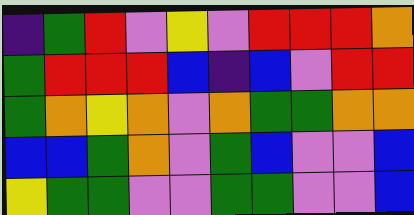[["indigo", "green", "red", "violet", "yellow", "violet", "red", "red", "red", "orange"], ["green", "red", "red", "red", "blue", "indigo", "blue", "violet", "red", "red"], ["green", "orange", "yellow", "orange", "violet", "orange", "green", "green", "orange", "orange"], ["blue", "blue", "green", "orange", "violet", "green", "blue", "violet", "violet", "blue"], ["yellow", "green", "green", "violet", "violet", "green", "green", "violet", "violet", "blue"]]